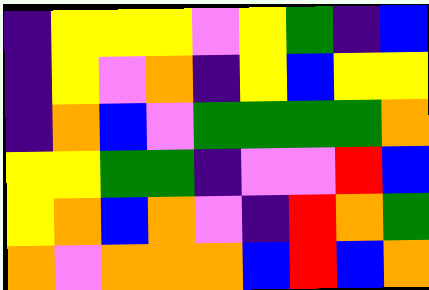[["indigo", "yellow", "yellow", "yellow", "violet", "yellow", "green", "indigo", "blue"], ["indigo", "yellow", "violet", "orange", "indigo", "yellow", "blue", "yellow", "yellow"], ["indigo", "orange", "blue", "violet", "green", "green", "green", "green", "orange"], ["yellow", "yellow", "green", "green", "indigo", "violet", "violet", "red", "blue"], ["yellow", "orange", "blue", "orange", "violet", "indigo", "red", "orange", "green"], ["orange", "violet", "orange", "orange", "orange", "blue", "red", "blue", "orange"]]